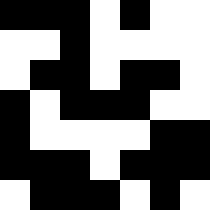[["black", "black", "black", "white", "black", "white", "white"], ["white", "white", "black", "white", "white", "white", "white"], ["white", "black", "black", "white", "black", "black", "white"], ["black", "white", "black", "black", "black", "white", "white"], ["black", "white", "white", "white", "white", "black", "black"], ["black", "black", "black", "white", "black", "black", "black"], ["white", "black", "black", "black", "white", "black", "white"]]